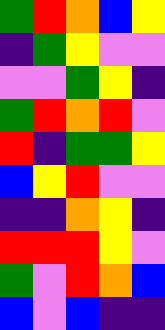[["green", "red", "orange", "blue", "yellow"], ["indigo", "green", "yellow", "violet", "violet"], ["violet", "violet", "green", "yellow", "indigo"], ["green", "red", "orange", "red", "violet"], ["red", "indigo", "green", "green", "yellow"], ["blue", "yellow", "red", "violet", "violet"], ["indigo", "indigo", "orange", "yellow", "indigo"], ["red", "red", "red", "yellow", "violet"], ["green", "violet", "red", "orange", "blue"], ["blue", "violet", "blue", "indigo", "indigo"]]